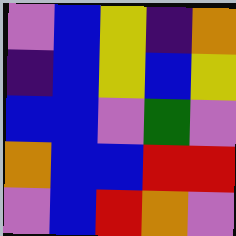[["violet", "blue", "yellow", "indigo", "orange"], ["indigo", "blue", "yellow", "blue", "yellow"], ["blue", "blue", "violet", "green", "violet"], ["orange", "blue", "blue", "red", "red"], ["violet", "blue", "red", "orange", "violet"]]